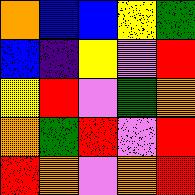[["orange", "blue", "blue", "yellow", "green"], ["blue", "indigo", "yellow", "violet", "red"], ["yellow", "red", "violet", "green", "orange"], ["orange", "green", "red", "violet", "red"], ["red", "orange", "violet", "orange", "red"]]